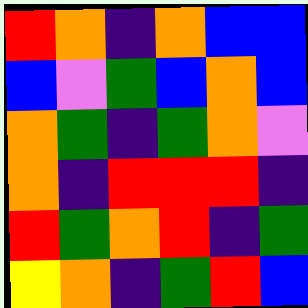[["red", "orange", "indigo", "orange", "blue", "blue"], ["blue", "violet", "green", "blue", "orange", "blue"], ["orange", "green", "indigo", "green", "orange", "violet"], ["orange", "indigo", "red", "red", "red", "indigo"], ["red", "green", "orange", "red", "indigo", "green"], ["yellow", "orange", "indigo", "green", "red", "blue"]]